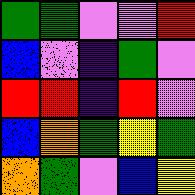[["green", "green", "violet", "violet", "red"], ["blue", "violet", "indigo", "green", "violet"], ["red", "red", "indigo", "red", "violet"], ["blue", "orange", "green", "yellow", "green"], ["orange", "green", "violet", "blue", "yellow"]]